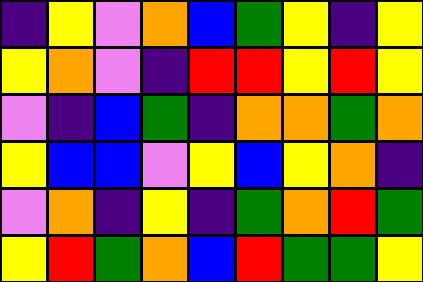[["indigo", "yellow", "violet", "orange", "blue", "green", "yellow", "indigo", "yellow"], ["yellow", "orange", "violet", "indigo", "red", "red", "yellow", "red", "yellow"], ["violet", "indigo", "blue", "green", "indigo", "orange", "orange", "green", "orange"], ["yellow", "blue", "blue", "violet", "yellow", "blue", "yellow", "orange", "indigo"], ["violet", "orange", "indigo", "yellow", "indigo", "green", "orange", "red", "green"], ["yellow", "red", "green", "orange", "blue", "red", "green", "green", "yellow"]]